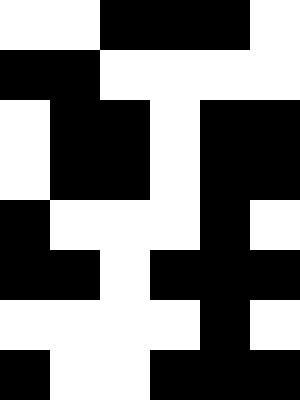[["white", "white", "black", "black", "black", "white"], ["black", "black", "white", "white", "white", "white"], ["white", "black", "black", "white", "black", "black"], ["white", "black", "black", "white", "black", "black"], ["black", "white", "white", "white", "black", "white"], ["black", "black", "white", "black", "black", "black"], ["white", "white", "white", "white", "black", "white"], ["black", "white", "white", "black", "black", "black"]]